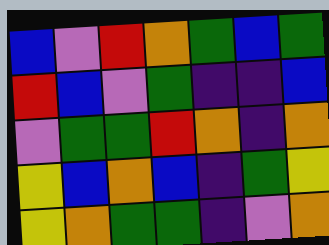[["blue", "violet", "red", "orange", "green", "blue", "green"], ["red", "blue", "violet", "green", "indigo", "indigo", "blue"], ["violet", "green", "green", "red", "orange", "indigo", "orange"], ["yellow", "blue", "orange", "blue", "indigo", "green", "yellow"], ["yellow", "orange", "green", "green", "indigo", "violet", "orange"]]